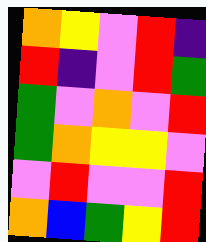[["orange", "yellow", "violet", "red", "indigo"], ["red", "indigo", "violet", "red", "green"], ["green", "violet", "orange", "violet", "red"], ["green", "orange", "yellow", "yellow", "violet"], ["violet", "red", "violet", "violet", "red"], ["orange", "blue", "green", "yellow", "red"]]